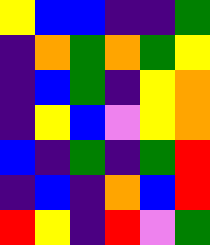[["yellow", "blue", "blue", "indigo", "indigo", "green"], ["indigo", "orange", "green", "orange", "green", "yellow"], ["indigo", "blue", "green", "indigo", "yellow", "orange"], ["indigo", "yellow", "blue", "violet", "yellow", "orange"], ["blue", "indigo", "green", "indigo", "green", "red"], ["indigo", "blue", "indigo", "orange", "blue", "red"], ["red", "yellow", "indigo", "red", "violet", "green"]]